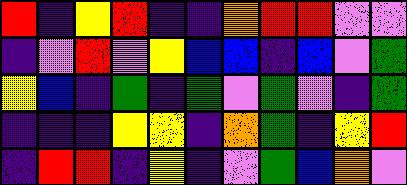[["red", "indigo", "yellow", "red", "indigo", "indigo", "orange", "red", "red", "violet", "violet"], ["indigo", "violet", "red", "violet", "yellow", "blue", "blue", "indigo", "blue", "violet", "green"], ["yellow", "blue", "indigo", "green", "indigo", "green", "violet", "green", "violet", "indigo", "green"], ["indigo", "indigo", "indigo", "yellow", "yellow", "indigo", "orange", "green", "indigo", "yellow", "red"], ["indigo", "red", "red", "indigo", "yellow", "indigo", "violet", "green", "blue", "orange", "violet"]]